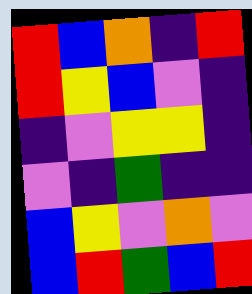[["red", "blue", "orange", "indigo", "red"], ["red", "yellow", "blue", "violet", "indigo"], ["indigo", "violet", "yellow", "yellow", "indigo"], ["violet", "indigo", "green", "indigo", "indigo"], ["blue", "yellow", "violet", "orange", "violet"], ["blue", "red", "green", "blue", "red"]]